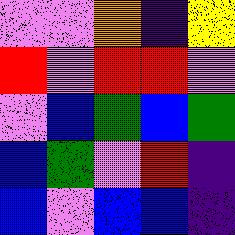[["violet", "violet", "orange", "indigo", "yellow"], ["red", "violet", "red", "red", "violet"], ["violet", "blue", "green", "blue", "green"], ["blue", "green", "violet", "red", "indigo"], ["blue", "violet", "blue", "blue", "indigo"]]